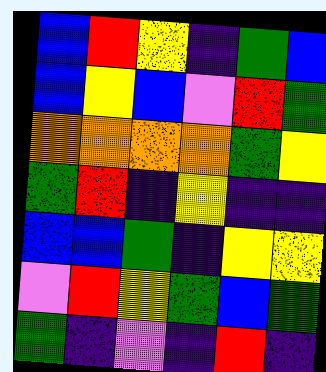[["blue", "red", "yellow", "indigo", "green", "blue"], ["blue", "yellow", "blue", "violet", "red", "green"], ["orange", "orange", "orange", "orange", "green", "yellow"], ["green", "red", "indigo", "yellow", "indigo", "indigo"], ["blue", "blue", "green", "indigo", "yellow", "yellow"], ["violet", "red", "yellow", "green", "blue", "green"], ["green", "indigo", "violet", "indigo", "red", "indigo"]]